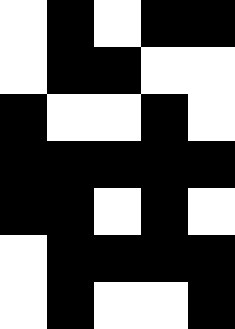[["white", "black", "white", "black", "black"], ["white", "black", "black", "white", "white"], ["black", "white", "white", "black", "white"], ["black", "black", "black", "black", "black"], ["black", "black", "white", "black", "white"], ["white", "black", "black", "black", "black"], ["white", "black", "white", "white", "black"]]